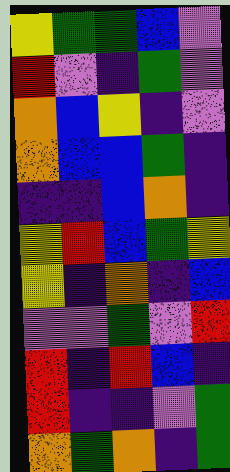[["yellow", "green", "green", "blue", "violet"], ["red", "violet", "indigo", "green", "violet"], ["orange", "blue", "yellow", "indigo", "violet"], ["orange", "blue", "blue", "green", "indigo"], ["indigo", "indigo", "blue", "orange", "indigo"], ["yellow", "red", "blue", "green", "yellow"], ["yellow", "indigo", "orange", "indigo", "blue"], ["violet", "violet", "green", "violet", "red"], ["red", "indigo", "red", "blue", "indigo"], ["red", "indigo", "indigo", "violet", "green"], ["orange", "green", "orange", "indigo", "green"]]